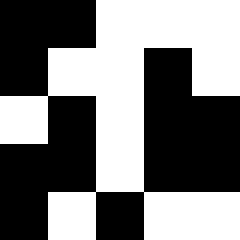[["black", "black", "white", "white", "white"], ["black", "white", "white", "black", "white"], ["white", "black", "white", "black", "black"], ["black", "black", "white", "black", "black"], ["black", "white", "black", "white", "white"]]